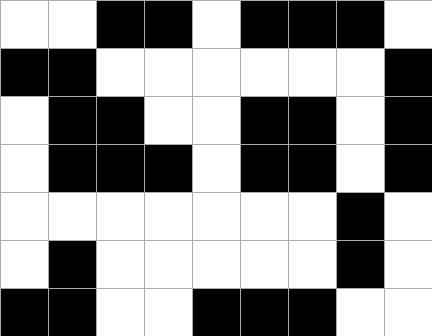[["white", "white", "black", "black", "white", "black", "black", "black", "white"], ["black", "black", "white", "white", "white", "white", "white", "white", "black"], ["white", "black", "black", "white", "white", "black", "black", "white", "black"], ["white", "black", "black", "black", "white", "black", "black", "white", "black"], ["white", "white", "white", "white", "white", "white", "white", "black", "white"], ["white", "black", "white", "white", "white", "white", "white", "black", "white"], ["black", "black", "white", "white", "black", "black", "black", "white", "white"]]